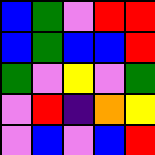[["blue", "green", "violet", "red", "red"], ["blue", "green", "blue", "blue", "red"], ["green", "violet", "yellow", "violet", "green"], ["violet", "red", "indigo", "orange", "yellow"], ["violet", "blue", "violet", "blue", "red"]]